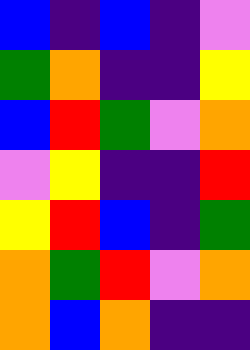[["blue", "indigo", "blue", "indigo", "violet"], ["green", "orange", "indigo", "indigo", "yellow"], ["blue", "red", "green", "violet", "orange"], ["violet", "yellow", "indigo", "indigo", "red"], ["yellow", "red", "blue", "indigo", "green"], ["orange", "green", "red", "violet", "orange"], ["orange", "blue", "orange", "indigo", "indigo"]]